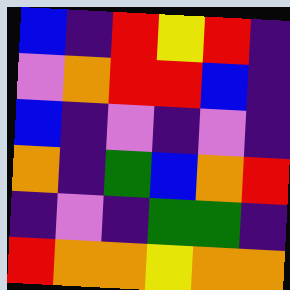[["blue", "indigo", "red", "yellow", "red", "indigo"], ["violet", "orange", "red", "red", "blue", "indigo"], ["blue", "indigo", "violet", "indigo", "violet", "indigo"], ["orange", "indigo", "green", "blue", "orange", "red"], ["indigo", "violet", "indigo", "green", "green", "indigo"], ["red", "orange", "orange", "yellow", "orange", "orange"]]